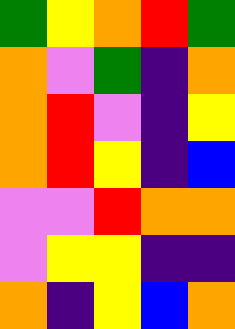[["green", "yellow", "orange", "red", "green"], ["orange", "violet", "green", "indigo", "orange"], ["orange", "red", "violet", "indigo", "yellow"], ["orange", "red", "yellow", "indigo", "blue"], ["violet", "violet", "red", "orange", "orange"], ["violet", "yellow", "yellow", "indigo", "indigo"], ["orange", "indigo", "yellow", "blue", "orange"]]